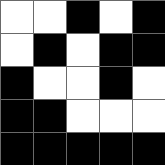[["white", "white", "black", "white", "black"], ["white", "black", "white", "black", "black"], ["black", "white", "white", "black", "white"], ["black", "black", "white", "white", "white"], ["black", "black", "black", "black", "black"]]